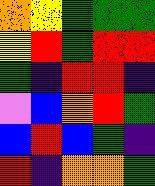[["orange", "yellow", "green", "green", "green"], ["yellow", "red", "green", "red", "red"], ["green", "indigo", "red", "red", "indigo"], ["violet", "blue", "orange", "red", "green"], ["blue", "red", "blue", "green", "indigo"], ["red", "indigo", "orange", "orange", "green"]]